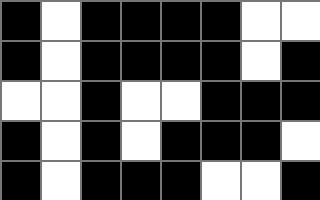[["black", "white", "black", "black", "black", "black", "white", "white"], ["black", "white", "black", "black", "black", "black", "white", "black"], ["white", "white", "black", "white", "white", "black", "black", "black"], ["black", "white", "black", "white", "black", "black", "black", "white"], ["black", "white", "black", "black", "black", "white", "white", "black"]]